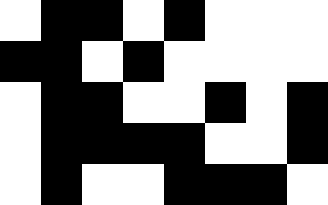[["white", "black", "black", "white", "black", "white", "white", "white"], ["black", "black", "white", "black", "white", "white", "white", "white"], ["white", "black", "black", "white", "white", "black", "white", "black"], ["white", "black", "black", "black", "black", "white", "white", "black"], ["white", "black", "white", "white", "black", "black", "black", "white"]]